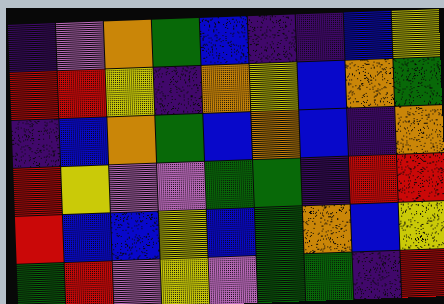[["indigo", "violet", "orange", "green", "blue", "indigo", "indigo", "blue", "yellow"], ["red", "red", "yellow", "indigo", "orange", "yellow", "blue", "orange", "green"], ["indigo", "blue", "orange", "green", "blue", "orange", "blue", "indigo", "orange"], ["red", "yellow", "violet", "violet", "green", "green", "indigo", "red", "red"], ["red", "blue", "blue", "yellow", "blue", "green", "orange", "blue", "yellow"], ["green", "red", "violet", "yellow", "violet", "green", "green", "indigo", "red"]]